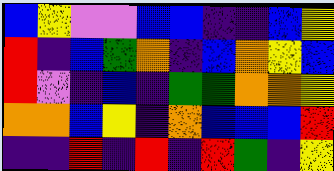[["blue", "yellow", "violet", "violet", "blue", "blue", "indigo", "indigo", "blue", "yellow"], ["red", "indigo", "blue", "green", "orange", "indigo", "blue", "orange", "yellow", "blue"], ["red", "violet", "indigo", "blue", "indigo", "green", "green", "orange", "orange", "yellow"], ["orange", "orange", "blue", "yellow", "indigo", "orange", "blue", "blue", "blue", "red"], ["indigo", "indigo", "red", "indigo", "red", "indigo", "red", "green", "indigo", "yellow"]]